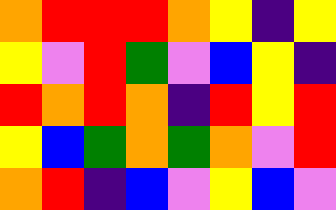[["orange", "red", "red", "red", "orange", "yellow", "indigo", "yellow"], ["yellow", "violet", "red", "green", "violet", "blue", "yellow", "indigo"], ["red", "orange", "red", "orange", "indigo", "red", "yellow", "red"], ["yellow", "blue", "green", "orange", "green", "orange", "violet", "red"], ["orange", "red", "indigo", "blue", "violet", "yellow", "blue", "violet"]]